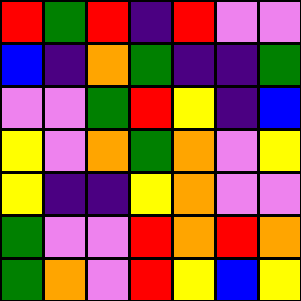[["red", "green", "red", "indigo", "red", "violet", "violet"], ["blue", "indigo", "orange", "green", "indigo", "indigo", "green"], ["violet", "violet", "green", "red", "yellow", "indigo", "blue"], ["yellow", "violet", "orange", "green", "orange", "violet", "yellow"], ["yellow", "indigo", "indigo", "yellow", "orange", "violet", "violet"], ["green", "violet", "violet", "red", "orange", "red", "orange"], ["green", "orange", "violet", "red", "yellow", "blue", "yellow"]]